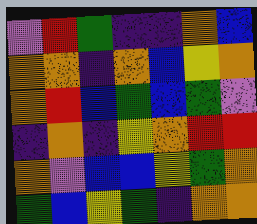[["violet", "red", "green", "indigo", "indigo", "orange", "blue"], ["orange", "orange", "indigo", "orange", "blue", "yellow", "orange"], ["orange", "red", "blue", "green", "blue", "green", "violet"], ["indigo", "orange", "indigo", "yellow", "orange", "red", "red"], ["orange", "violet", "blue", "blue", "yellow", "green", "orange"], ["green", "blue", "yellow", "green", "indigo", "orange", "orange"]]